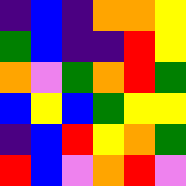[["indigo", "blue", "indigo", "orange", "orange", "yellow"], ["green", "blue", "indigo", "indigo", "red", "yellow"], ["orange", "violet", "green", "orange", "red", "green"], ["blue", "yellow", "blue", "green", "yellow", "yellow"], ["indigo", "blue", "red", "yellow", "orange", "green"], ["red", "blue", "violet", "orange", "red", "violet"]]